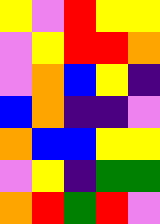[["yellow", "violet", "red", "yellow", "yellow"], ["violet", "yellow", "red", "red", "orange"], ["violet", "orange", "blue", "yellow", "indigo"], ["blue", "orange", "indigo", "indigo", "violet"], ["orange", "blue", "blue", "yellow", "yellow"], ["violet", "yellow", "indigo", "green", "green"], ["orange", "red", "green", "red", "violet"]]